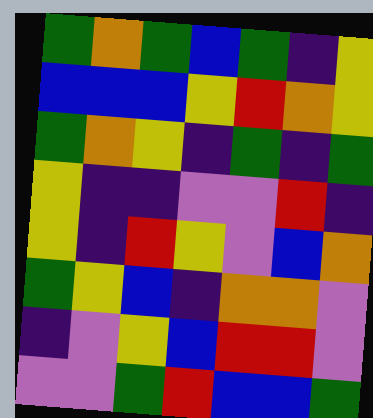[["green", "orange", "green", "blue", "green", "indigo", "yellow"], ["blue", "blue", "blue", "yellow", "red", "orange", "yellow"], ["green", "orange", "yellow", "indigo", "green", "indigo", "green"], ["yellow", "indigo", "indigo", "violet", "violet", "red", "indigo"], ["yellow", "indigo", "red", "yellow", "violet", "blue", "orange"], ["green", "yellow", "blue", "indigo", "orange", "orange", "violet"], ["indigo", "violet", "yellow", "blue", "red", "red", "violet"], ["violet", "violet", "green", "red", "blue", "blue", "green"]]